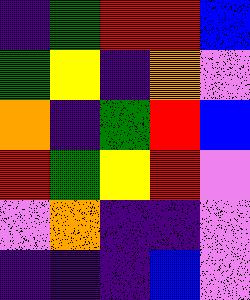[["indigo", "green", "red", "red", "blue"], ["green", "yellow", "indigo", "orange", "violet"], ["orange", "indigo", "green", "red", "blue"], ["red", "green", "yellow", "red", "violet"], ["violet", "orange", "indigo", "indigo", "violet"], ["indigo", "indigo", "indigo", "blue", "violet"]]